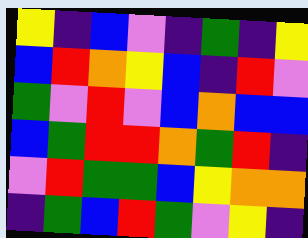[["yellow", "indigo", "blue", "violet", "indigo", "green", "indigo", "yellow"], ["blue", "red", "orange", "yellow", "blue", "indigo", "red", "violet"], ["green", "violet", "red", "violet", "blue", "orange", "blue", "blue"], ["blue", "green", "red", "red", "orange", "green", "red", "indigo"], ["violet", "red", "green", "green", "blue", "yellow", "orange", "orange"], ["indigo", "green", "blue", "red", "green", "violet", "yellow", "indigo"]]